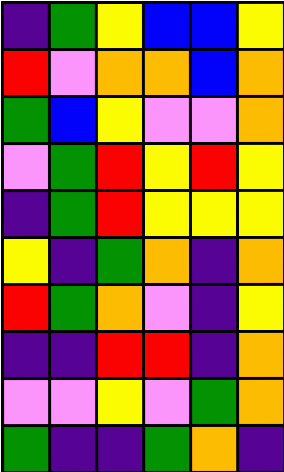[["indigo", "green", "yellow", "blue", "blue", "yellow"], ["red", "violet", "orange", "orange", "blue", "orange"], ["green", "blue", "yellow", "violet", "violet", "orange"], ["violet", "green", "red", "yellow", "red", "yellow"], ["indigo", "green", "red", "yellow", "yellow", "yellow"], ["yellow", "indigo", "green", "orange", "indigo", "orange"], ["red", "green", "orange", "violet", "indigo", "yellow"], ["indigo", "indigo", "red", "red", "indigo", "orange"], ["violet", "violet", "yellow", "violet", "green", "orange"], ["green", "indigo", "indigo", "green", "orange", "indigo"]]